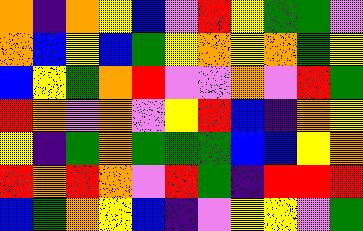[["orange", "indigo", "orange", "yellow", "blue", "violet", "red", "yellow", "green", "green", "violet"], ["orange", "blue", "yellow", "blue", "green", "yellow", "orange", "yellow", "orange", "green", "yellow"], ["blue", "yellow", "green", "orange", "red", "violet", "violet", "orange", "violet", "red", "green"], ["red", "orange", "violet", "orange", "violet", "yellow", "red", "blue", "indigo", "orange", "yellow"], ["yellow", "indigo", "green", "orange", "green", "green", "green", "blue", "blue", "yellow", "orange"], ["red", "orange", "red", "orange", "violet", "red", "green", "indigo", "red", "red", "red"], ["blue", "green", "orange", "yellow", "blue", "indigo", "violet", "yellow", "yellow", "violet", "green"]]